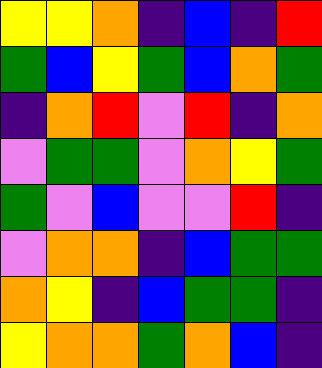[["yellow", "yellow", "orange", "indigo", "blue", "indigo", "red"], ["green", "blue", "yellow", "green", "blue", "orange", "green"], ["indigo", "orange", "red", "violet", "red", "indigo", "orange"], ["violet", "green", "green", "violet", "orange", "yellow", "green"], ["green", "violet", "blue", "violet", "violet", "red", "indigo"], ["violet", "orange", "orange", "indigo", "blue", "green", "green"], ["orange", "yellow", "indigo", "blue", "green", "green", "indigo"], ["yellow", "orange", "orange", "green", "orange", "blue", "indigo"]]